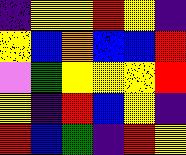[["indigo", "yellow", "yellow", "red", "yellow", "indigo"], ["yellow", "blue", "orange", "blue", "blue", "red"], ["violet", "green", "yellow", "yellow", "yellow", "red"], ["yellow", "indigo", "red", "blue", "yellow", "indigo"], ["red", "blue", "green", "indigo", "red", "yellow"]]